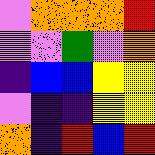[["violet", "orange", "orange", "orange", "red"], ["violet", "violet", "green", "violet", "orange"], ["indigo", "blue", "blue", "yellow", "yellow"], ["violet", "indigo", "indigo", "yellow", "yellow"], ["orange", "indigo", "red", "blue", "red"]]